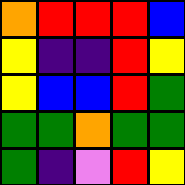[["orange", "red", "red", "red", "blue"], ["yellow", "indigo", "indigo", "red", "yellow"], ["yellow", "blue", "blue", "red", "green"], ["green", "green", "orange", "green", "green"], ["green", "indigo", "violet", "red", "yellow"]]